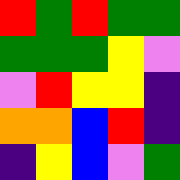[["red", "green", "red", "green", "green"], ["green", "green", "green", "yellow", "violet"], ["violet", "red", "yellow", "yellow", "indigo"], ["orange", "orange", "blue", "red", "indigo"], ["indigo", "yellow", "blue", "violet", "green"]]